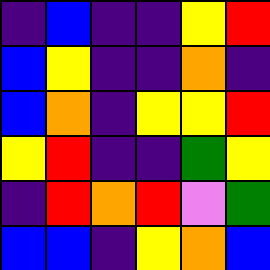[["indigo", "blue", "indigo", "indigo", "yellow", "red"], ["blue", "yellow", "indigo", "indigo", "orange", "indigo"], ["blue", "orange", "indigo", "yellow", "yellow", "red"], ["yellow", "red", "indigo", "indigo", "green", "yellow"], ["indigo", "red", "orange", "red", "violet", "green"], ["blue", "blue", "indigo", "yellow", "orange", "blue"]]